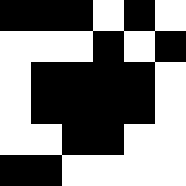[["black", "black", "black", "white", "black", "white"], ["white", "white", "white", "black", "white", "black"], ["white", "black", "black", "black", "black", "white"], ["white", "black", "black", "black", "black", "white"], ["white", "white", "black", "black", "white", "white"], ["black", "black", "white", "white", "white", "white"]]